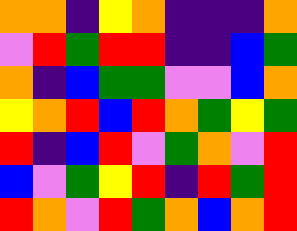[["orange", "orange", "indigo", "yellow", "orange", "indigo", "indigo", "indigo", "orange"], ["violet", "red", "green", "red", "red", "indigo", "indigo", "blue", "green"], ["orange", "indigo", "blue", "green", "green", "violet", "violet", "blue", "orange"], ["yellow", "orange", "red", "blue", "red", "orange", "green", "yellow", "green"], ["red", "indigo", "blue", "red", "violet", "green", "orange", "violet", "red"], ["blue", "violet", "green", "yellow", "red", "indigo", "red", "green", "red"], ["red", "orange", "violet", "red", "green", "orange", "blue", "orange", "red"]]